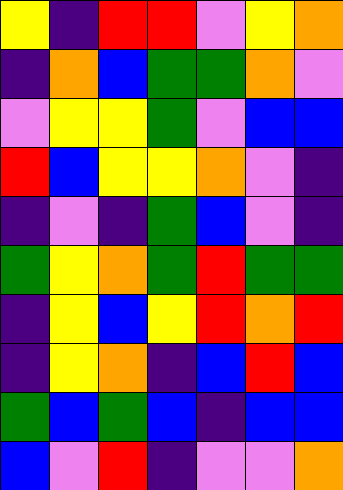[["yellow", "indigo", "red", "red", "violet", "yellow", "orange"], ["indigo", "orange", "blue", "green", "green", "orange", "violet"], ["violet", "yellow", "yellow", "green", "violet", "blue", "blue"], ["red", "blue", "yellow", "yellow", "orange", "violet", "indigo"], ["indigo", "violet", "indigo", "green", "blue", "violet", "indigo"], ["green", "yellow", "orange", "green", "red", "green", "green"], ["indigo", "yellow", "blue", "yellow", "red", "orange", "red"], ["indigo", "yellow", "orange", "indigo", "blue", "red", "blue"], ["green", "blue", "green", "blue", "indigo", "blue", "blue"], ["blue", "violet", "red", "indigo", "violet", "violet", "orange"]]